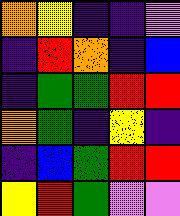[["orange", "yellow", "indigo", "indigo", "violet"], ["indigo", "red", "orange", "indigo", "blue"], ["indigo", "green", "green", "red", "red"], ["orange", "green", "indigo", "yellow", "indigo"], ["indigo", "blue", "green", "red", "red"], ["yellow", "red", "green", "violet", "violet"]]